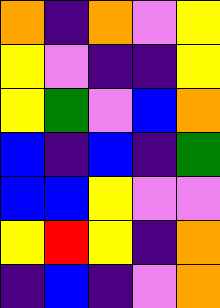[["orange", "indigo", "orange", "violet", "yellow"], ["yellow", "violet", "indigo", "indigo", "yellow"], ["yellow", "green", "violet", "blue", "orange"], ["blue", "indigo", "blue", "indigo", "green"], ["blue", "blue", "yellow", "violet", "violet"], ["yellow", "red", "yellow", "indigo", "orange"], ["indigo", "blue", "indigo", "violet", "orange"]]